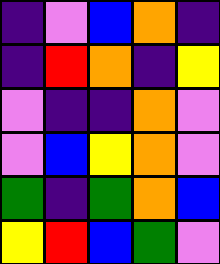[["indigo", "violet", "blue", "orange", "indigo"], ["indigo", "red", "orange", "indigo", "yellow"], ["violet", "indigo", "indigo", "orange", "violet"], ["violet", "blue", "yellow", "orange", "violet"], ["green", "indigo", "green", "orange", "blue"], ["yellow", "red", "blue", "green", "violet"]]